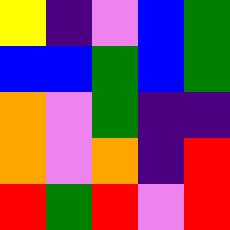[["yellow", "indigo", "violet", "blue", "green"], ["blue", "blue", "green", "blue", "green"], ["orange", "violet", "green", "indigo", "indigo"], ["orange", "violet", "orange", "indigo", "red"], ["red", "green", "red", "violet", "red"]]